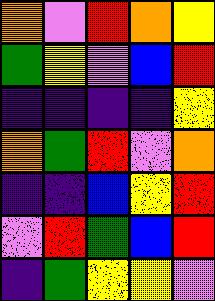[["orange", "violet", "red", "orange", "yellow"], ["green", "yellow", "violet", "blue", "red"], ["indigo", "indigo", "indigo", "indigo", "yellow"], ["orange", "green", "red", "violet", "orange"], ["indigo", "indigo", "blue", "yellow", "red"], ["violet", "red", "green", "blue", "red"], ["indigo", "green", "yellow", "yellow", "violet"]]